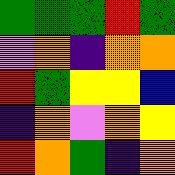[["green", "green", "green", "red", "green"], ["violet", "orange", "indigo", "orange", "orange"], ["red", "green", "yellow", "yellow", "blue"], ["indigo", "orange", "violet", "orange", "yellow"], ["red", "orange", "green", "indigo", "orange"]]